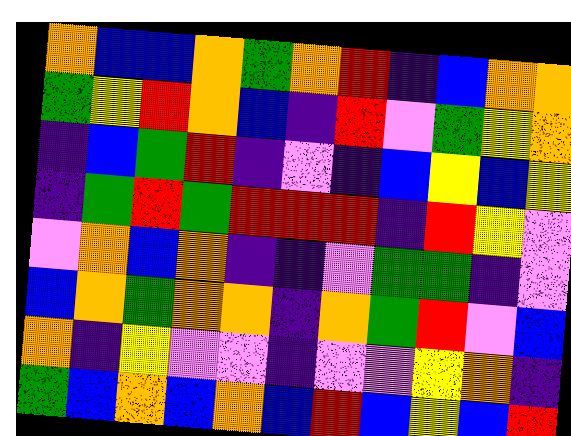[["orange", "blue", "blue", "orange", "green", "orange", "red", "indigo", "blue", "orange", "orange"], ["green", "yellow", "red", "orange", "blue", "indigo", "red", "violet", "green", "yellow", "orange"], ["indigo", "blue", "green", "red", "indigo", "violet", "indigo", "blue", "yellow", "blue", "yellow"], ["indigo", "green", "red", "green", "red", "red", "red", "indigo", "red", "yellow", "violet"], ["violet", "orange", "blue", "orange", "indigo", "indigo", "violet", "green", "green", "indigo", "violet"], ["blue", "orange", "green", "orange", "orange", "indigo", "orange", "green", "red", "violet", "blue"], ["orange", "indigo", "yellow", "violet", "violet", "indigo", "violet", "violet", "yellow", "orange", "indigo"], ["green", "blue", "orange", "blue", "orange", "blue", "red", "blue", "yellow", "blue", "red"]]